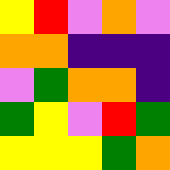[["yellow", "red", "violet", "orange", "violet"], ["orange", "orange", "indigo", "indigo", "indigo"], ["violet", "green", "orange", "orange", "indigo"], ["green", "yellow", "violet", "red", "green"], ["yellow", "yellow", "yellow", "green", "orange"]]